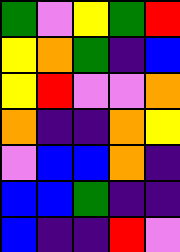[["green", "violet", "yellow", "green", "red"], ["yellow", "orange", "green", "indigo", "blue"], ["yellow", "red", "violet", "violet", "orange"], ["orange", "indigo", "indigo", "orange", "yellow"], ["violet", "blue", "blue", "orange", "indigo"], ["blue", "blue", "green", "indigo", "indigo"], ["blue", "indigo", "indigo", "red", "violet"]]